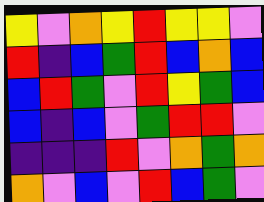[["yellow", "violet", "orange", "yellow", "red", "yellow", "yellow", "violet"], ["red", "indigo", "blue", "green", "red", "blue", "orange", "blue"], ["blue", "red", "green", "violet", "red", "yellow", "green", "blue"], ["blue", "indigo", "blue", "violet", "green", "red", "red", "violet"], ["indigo", "indigo", "indigo", "red", "violet", "orange", "green", "orange"], ["orange", "violet", "blue", "violet", "red", "blue", "green", "violet"]]